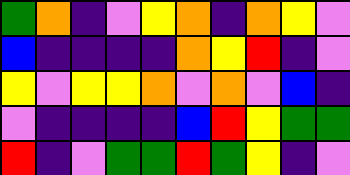[["green", "orange", "indigo", "violet", "yellow", "orange", "indigo", "orange", "yellow", "violet"], ["blue", "indigo", "indigo", "indigo", "indigo", "orange", "yellow", "red", "indigo", "violet"], ["yellow", "violet", "yellow", "yellow", "orange", "violet", "orange", "violet", "blue", "indigo"], ["violet", "indigo", "indigo", "indigo", "indigo", "blue", "red", "yellow", "green", "green"], ["red", "indigo", "violet", "green", "green", "red", "green", "yellow", "indigo", "violet"]]